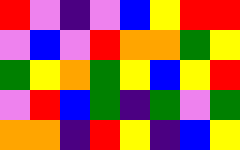[["red", "violet", "indigo", "violet", "blue", "yellow", "red", "red"], ["violet", "blue", "violet", "red", "orange", "orange", "green", "yellow"], ["green", "yellow", "orange", "green", "yellow", "blue", "yellow", "red"], ["violet", "red", "blue", "green", "indigo", "green", "violet", "green"], ["orange", "orange", "indigo", "red", "yellow", "indigo", "blue", "yellow"]]